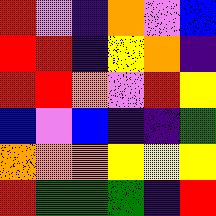[["red", "violet", "indigo", "orange", "violet", "blue"], ["red", "red", "indigo", "yellow", "orange", "indigo"], ["red", "red", "orange", "violet", "red", "yellow"], ["blue", "violet", "blue", "indigo", "indigo", "green"], ["orange", "orange", "orange", "yellow", "yellow", "yellow"], ["red", "green", "green", "green", "indigo", "red"]]